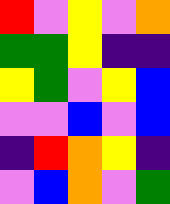[["red", "violet", "yellow", "violet", "orange"], ["green", "green", "yellow", "indigo", "indigo"], ["yellow", "green", "violet", "yellow", "blue"], ["violet", "violet", "blue", "violet", "blue"], ["indigo", "red", "orange", "yellow", "indigo"], ["violet", "blue", "orange", "violet", "green"]]